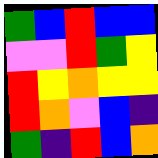[["green", "blue", "red", "blue", "blue"], ["violet", "violet", "red", "green", "yellow"], ["red", "yellow", "orange", "yellow", "yellow"], ["red", "orange", "violet", "blue", "indigo"], ["green", "indigo", "red", "blue", "orange"]]